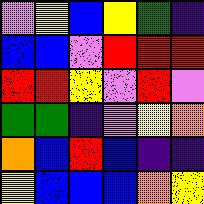[["violet", "yellow", "blue", "yellow", "green", "indigo"], ["blue", "blue", "violet", "red", "red", "red"], ["red", "red", "yellow", "violet", "red", "violet"], ["green", "green", "indigo", "violet", "yellow", "orange"], ["orange", "blue", "red", "blue", "indigo", "indigo"], ["yellow", "blue", "blue", "blue", "orange", "yellow"]]